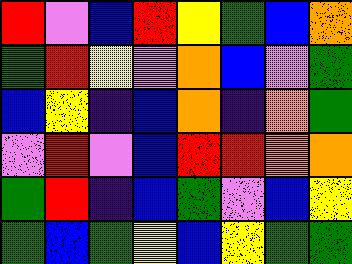[["red", "violet", "blue", "red", "yellow", "green", "blue", "orange"], ["green", "red", "yellow", "violet", "orange", "blue", "violet", "green"], ["blue", "yellow", "indigo", "blue", "orange", "indigo", "orange", "green"], ["violet", "red", "violet", "blue", "red", "red", "orange", "orange"], ["green", "red", "indigo", "blue", "green", "violet", "blue", "yellow"], ["green", "blue", "green", "yellow", "blue", "yellow", "green", "green"]]